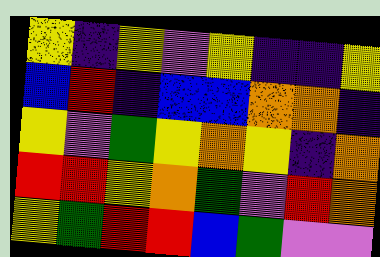[["yellow", "indigo", "yellow", "violet", "yellow", "indigo", "indigo", "yellow"], ["blue", "red", "indigo", "blue", "blue", "orange", "orange", "indigo"], ["yellow", "violet", "green", "yellow", "orange", "yellow", "indigo", "orange"], ["red", "red", "yellow", "orange", "green", "violet", "red", "orange"], ["yellow", "green", "red", "red", "blue", "green", "violet", "violet"]]